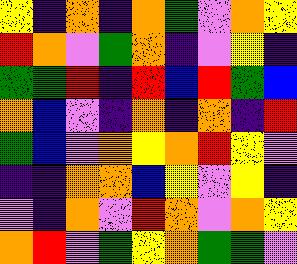[["yellow", "indigo", "orange", "indigo", "orange", "green", "violet", "orange", "yellow"], ["red", "orange", "violet", "green", "orange", "indigo", "violet", "yellow", "indigo"], ["green", "green", "red", "indigo", "red", "blue", "red", "green", "blue"], ["orange", "blue", "violet", "indigo", "orange", "indigo", "orange", "indigo", "red"], ["green", "blue", "violet", "orange", "yellow", "orange", "red", "yellow", "violet"], ["indigo", "indigo", "orange", "orange", "blue", "yellow", "violet", "yellow", "indigo"], ["violet", "indigo", "orange", "violet", "red", "orange", "violet", "orange", "yellow"], ["orange", "red", "violet", "green", "yellow", "orange", "green", "green", "violet"]]